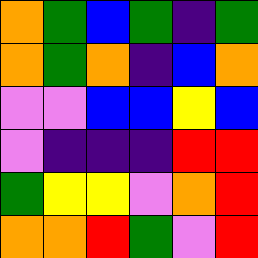[["orange", "green", "blue", "green", "indigo", "green"], ["orange", "green", "orange", "indigo", "blue", "orange"], ["violet", "violet", "blue", "blue", "yellow", "blue"], ["violet", "indigo", "indigo", "indigo", "red", "red"], ["green", "yellow", "yellow", "violet", "orange", "red"], ["orange", "orange", "red", "green", "violet", "red"]]